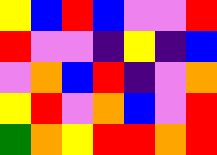[["yellow", "blue", "red", "blue", "violet", "violet", "red"], ["red", "violet", "violet", "indigo", "yellow", "indigo", "blue"], ["violet", "orange", "blue", "red", "indigo", "violet", "orange"], ["yellow", "red", "violet", "orange", "blue", "violet", "red"], ["green", "orange", "yellow", "red", "red", "orange", "red"]]